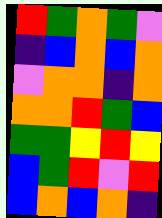[["red", "green", "orange", "green", "violet"], ["indigo", "blue", "orange", "blue", "orange"], ["violet", "orange", "orange", "indigo", "orange"], ["orange", "orange", "red", "green", "blue"], ["green", "green", "yellow", "red", "yellow"], ["blue", "green", "red", "violet", "red"], ["blue", "orange", "blue", "orange", "indigo"]]